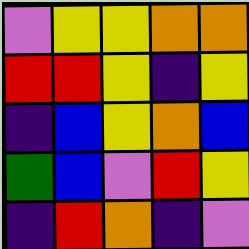[["violet", "yellow", "yellow", "orange", "orange"], ["red", "red", "yellow", "indigo", "yellow"], ["indigo", "blue", "yellow", "orange", "blue"], ["green", "blue", "violet", "red", "yellow"], ["indigo", "red", "orange", "indigo", "violet"]]